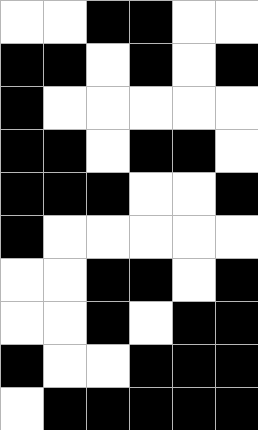[["white", "white", "black", "black", "white", "white"], ["black", "black", "white", "black", "white", "black"], ["black", "white", "white", "white", "white", "white"], ["black", "black", "white", "black", "black", "white"], ["black", "black", "black", "white", "white", "black"], ["black", "white", "white", "white", "white", "white"], ["white", "white", "black", "black", "white", "black"], ["white", "white", "black", "white", "black", "black"], ["black", "white", "white", "black", "black", "black"], ["white", "black", "black", "black", "black", "black"]]